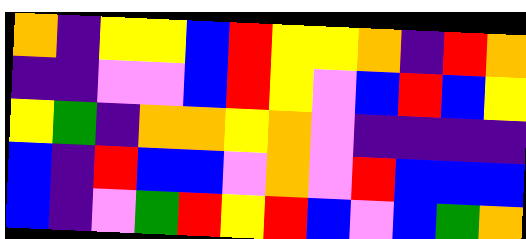[["orange", "indigo", "yellow", "yellow", "blue", "red", "yellow", "yellow", "orange", "indigo", "red", "orange"], ["indigo", "indigo", "violet", "violet", "blue", "red", "yellow", "violet", "blue", "red", "blue", "yellow"], ["yellow", "green", "indigo", "orange", "orange", "yellow", "orange", "violet", "indigo", "indigo", "indigo", "indigo"], ["blue", "indigo", "red", "blue", "blue", "violet", "orange", "violet", "red", "blue", "blue", "blue"], ["blue", "indigo", "violet", "green", "red", "yellow", "red", "blue", "violet", "blue", "green", "orange"]]